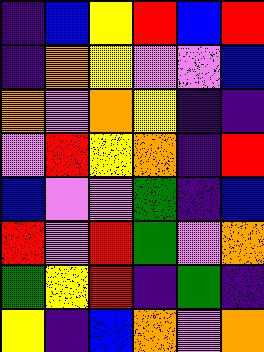[["indigo", "blue", "yellow", "red", "blue", "red"], ["indigo", "orange", "yellow", "violet", "violet", "blue"], ["orange", "violet", "orange", "yellow", "indigo", "indigo"], ["violet", "red", "yellow", "orange", "indigo", "red"], ["blue", "violet", "violet", "green", "indigo", "blue"], ["red", "violet", "red", "green", "violet", "orange"], ["green", "yellow", "red", "indigo", "green", "indigo"], ["yellow", "indigo", "blue", "orange", "violet", "orange"]]